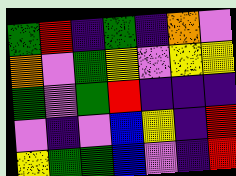[["green", "red", "indigo", "green", "indigo", "orange", "violet"], ["orange", "violet", "green", "yellow", "violet", "yellow", "yellow"], ["green", "violet", "green", "red", "indigo", "indigo", "indigo"], ["violet", "indigo", "violet", "blue", "yellow", "indigo", "red"], ["yellow", "green", "green", "blue", "violet", "indigo", "red"]]